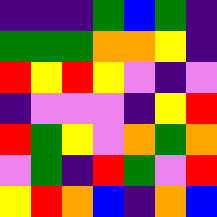[["indigo", "indigo", "indigo", "green", "blue", "green", "indigo"], ["green", "green", "green", "orange", "orange", "yellow", "indigo"], ["red", "yellow", "red", "yellow", "violet", "indigo", "violet"], ["indigo", "violet", "violet", "violet", "indigo", "yellow", "red"], ["red", "green", "yellow", "violet", "orange", "green", "orange"], ["violet", "green", "indigo", "red", "green", "violet", "red"], ["yellow", "red", "orange", "blue", "indigo", "orange", "blue"]]